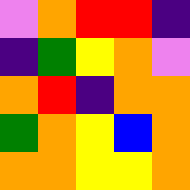[["violet", "orange", "red", "red", "indigo"], ["indigo", "green", "yellow", "orange", "violet"], ["orange", "red", "indigo", "orange", "orange"], ["green", "orange", "yellow", "blue", "orange"], ["orange", "orange", "yellow", "yellow", "orange"]]